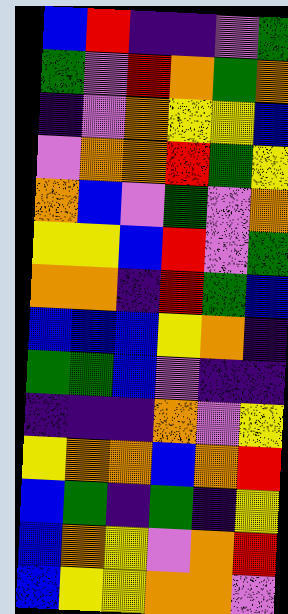[["blue", "red", "indigo", "indigo", "violet", "green"], ["green", "violet", "red", "orange", "green", "orange"], ["indigo", "violet", "orange", "yellow", "yellow", "blue"], ["violet", "orange", "orange", "red", "green", "yellow"], ["orange", "blue", "violet", "green", "violet", "orange"], ["yellow", "yellow", "blue", "red", "violet", "green"], ["orange", "orange", "indigo", "red", "green", "blue"], ["blue", "blue", "blue", "yellow", "orange", "indigo"], ["green", "green", "blue", "violet", "indigo", "indigo"], ["indigo", "indigo", "indigo", "orange", "violet", "yellow"], ["yellow", "orange", "orange", "blue", "orange", "red"], ["blue", "green", "indigo", "green", "indigo", "yellow"], ["blue", "orange", "yellow", "violet", "orange", "red"], ["blue", "yellow", "yellow", "orange", "orange", "violet"]]